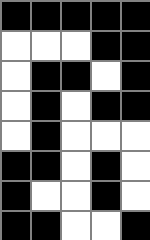[["black", "black", "black", "black", "black"], ["white", "white", "white", "black", "black"], ["white", "black", "black", "white", "black"], ["white", "black", "white", "black", "black"], ["white", "black", "white", "white", "white"], ["black", "black", "white", "black", "white"], ["black", "white", "white", "black", "white"], ["black", "black", "white", "white", "black"]]